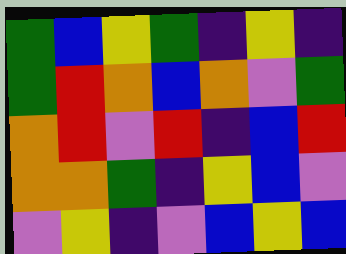[["green", "blue", "yellow", "green", "indigo", "yellow", "indigo"], ["green", "red", "orange", "blue", "orange", "violet", "green"], ["orange", "red", "violet", "red", "indigo", "blue", "red"], ["orange", "orange", "green", "indigo", "yellow", "blue", "violet"], ["violet", "yellow", "indigo", "violet", "blue", "yellow", "blue"]]